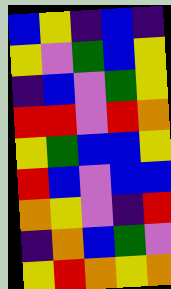[["blue", "yellow", "indigo", "blue", "indigo"], ["yellow", "violet", "green", "blue", "yellow"], ["indigo", "blue", "violet", "green", "yellow"], ["red", "red", "violet", "red", "orange"], ["yellow", "green", "blue", "blue", "yellow"], ["red", "blue", "violet", "blue", "blue"], ["orange", "yellow", "violet", "indigo", "red"], ["indigo", "orange", "blue", "green", "violet"], ["yellow", "red", "orange", "yellow", "orange"]]